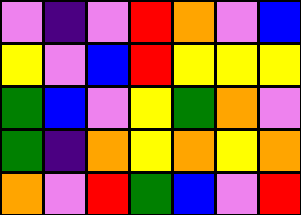[["violet", "indigo", "violet", "red", "orange", "violet", "blue"], ["yellow", "violet", "blue", "red", "yellow", "yellow", "yellow"], ["green", "blue", "violet", "yellow", "green", "orange", "violet"], ["green", "indigo", "orange", "yellow", "orange", "yellow", "orange"], ["orange", "violet", "red", "green", "blue", "violet", "red"]]